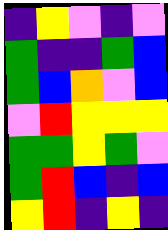[["indigo", "yellow", "violet", "indigo", "violet"], ["green", "indigo", "indigo", "green", "blue"], ["green", "blue", "orange", "violet", "blue"], ["violet", "red", "yellow", "yellow", "yellow"], ["green", "green", "yellow", "green", "violet"], ["green", "red", "blue", "indigo", "blue"], ["yellow", "red", "indigo", "yellow", "indigo"]]